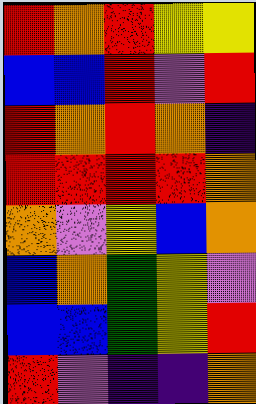[["red", "orange", "red", "yellow", "yellow"], ["blue", "blue", "red", "violet", "red"], ["red", "orange", "red", "orange", "indigo"], ["red", "red", "red", "red", "orange"], ["orange", "violet", "yellow", "blue", "orange"], ["blue", "orange", "green", "yellow", "violet"], ["blue", "blue", "green", "yellow", "red"], ["red", "violet", "indigo", "indigo", "orange"]]